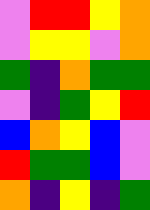[["violet", "red", "red", "yellow", "orange"], ["violet", "yellow", "yellow", "violet", "orange"], ["green", "indigo", "orange", "green", "green"], ["violet", "indigo", "green", "yellow", "red"], ["blue", "orange", "yellow", "blue", "violet"], ["red", "green", "green", "blue", "violet"], ["orange", "indigo", "yellow", "indigo", "green"]]